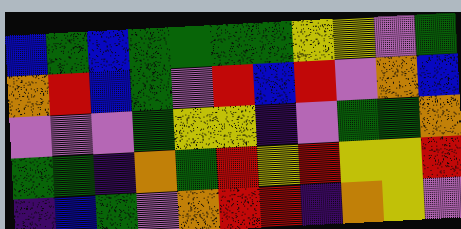[["blue", "green", "blue", "green", "green", "green", "green", "yellow", "yellow", "violet", "green"], ["orange", "red", "blue", "green", "violet", "red", "blue", "red", "violet", "orange", "blue"], ["violet", "violet", "violet", "green", "yellow", "yellow", "indigo", "violet", "green", "green", "orange"], ["green", "green", "indigo", "orange", "green", "red", "yellow", "red", "yellow", "yellow", "red"], ["indigo", "blue", "green", "violet", "orange", "red", "red", "indigo", "orange", "yellow", "violet"]]